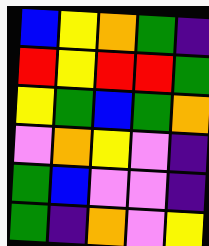[["blue", "yellow", "orange", "green", "indigo"], ["red", "yellow", "red", "red", "green"], ["yellow", "green", "blue", "green", "orange"], ["violet", "orange", "yellow", "violet", "indigo"], ["green", "blue", "violet", "violet", "indigo"], ["green", "indigo", "orange", "violet", "yellow"]]